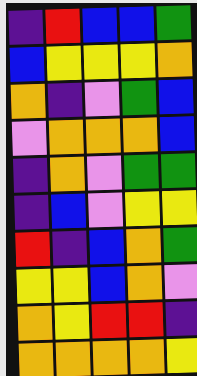[["indigo", "red", "blue", "blue", "green"], ["blue", "yellow", "yellow", "yellow", "orange"], ["orange", "indigo", "violet", "green", "blue"], ["violet", "orange", "orange", "orange", "blue"], ["indigo", "orange", "violet", "green", "green"], ["indigo", "blue", "violet", "yellow", "yellow"], ["red", "indigo", "blue", "orange", "green"], ["yellow", "yellow", "blue", "orange", "violet"], ["orange", "yellow", "red", "red", "indigo"], ["orange", "orange", "orange", "orange", "yellow"]]